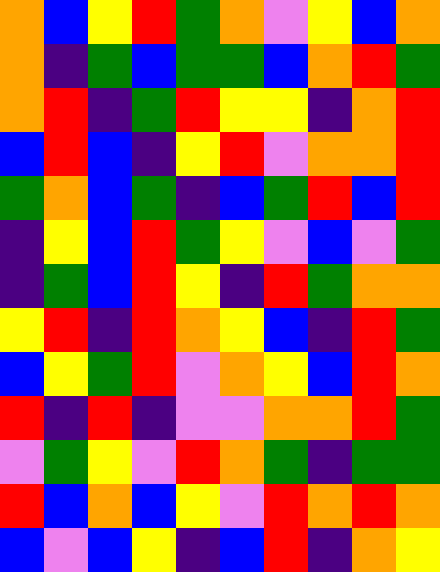[["orange", "blue", "yellow", "red", "green", "orange", "violet", "yellow", "blue", "orange"], ["orange", "indigo", "green", "blue", "green", "green", "blue", "orange", "red", "green"], ["orange", "red", "indigo", "green", "red", "yellow", "yellow", "indigo", "orange", "red"], ["blue", "red", "blue", "indigo", "yellow", "red", "violet", "orange", "orange", "red"], ["green", "orange", "blue", "green", "indigo", "blue", "green", "red", "blue", "red"], ["indigo", "yellow", "blue", "red", "green", "yellow", "violet", "blue", "violet", "green"], ["indigo", "green", "blue", "red", "yellow", "indigo", "red", "green", "orange", "orange"], ["yellow", "red", "indigo", "red", "orange", "yellow", "blue", "indigo", "red", "green"], ["blue", "yellow", "green", "red", "violet", "orange", "yellow", "blue", "red", "orange"], ["red", "indigo", "red", "indigo", "violet", "violet", "orange", "orange", "red", "green"], ["violet", "green", "yellow", "violet", "red", "orange", "green", "indigo", "green", "green"], ["red", "blue", "orange", "blue", "yellow", "violet", "red", "orange", "red", "orange"], ["blue", "violet", "blue", "yellow", "indigo", "blue", "red", "indigo", "orange", "yellow"]]